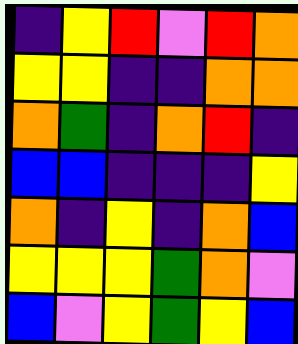[["indigo", "yellow", "red", "violet", "red", "orange"], ["yellow", "yellow", "indigo", "indigo", "orange", "orange"], ["orange", "green", "indigo", "orange", "red", "indigo"], ["blue", "blue", "indigo", "indigo", "indigo", "yellow"], ["orange", "indigo", "yellow", "indigo", "orange", "blue"], ["yellow", "yellow", "yellow", "green", "orange", "violet"], ["blue", "violet", "yellow", "green", "yellow", "blue"]]